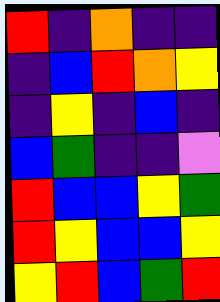[["red", "indigo", "orange", "indigo", "indigo"], ["indigo", "blue", "red", "orange", "yellow"], ["indigo", "yellow", "indigo", "blue", "indigo"], ["blue", "green", "indigo", "indigo", "violet"], ["red", "blue", "blue", "yellow", "green"], ["red", "yellow", "blue", "blue", "yellow"], ["yellow", "red", "blue", "green", "red"]]